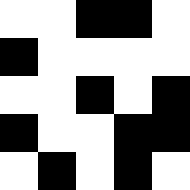[["white", "white", "black", "black", "white"], ["black", "white", "white", "white", "white"], ["white", "white", "black", "white", "black"], ["black", "white", "white", "black", "black"], ["white", "black", "white", "black", "white"]]